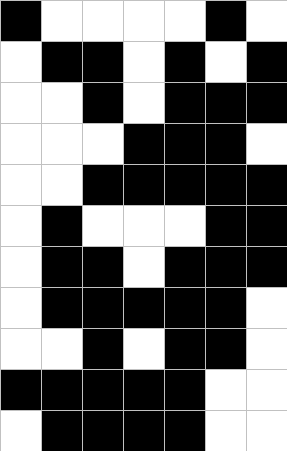[["black", "white", "white", "white", "white", "black", "white"], ["white", "black", "black", "white", "black", "white", "black"], ["white", "white", "black", "white", "black", "black", "black"], ["white", "white", "white", "black", "black", "black", "white"], ["white", "white", "black", "black", "black", "black", "black"], ["white", "black", "white", "white", "white", "black", "black"], ["white", "black", "black", "white", "black", "black", "black"], ["white", "black", "black", "black", "black", "black", "white"], ["white", "white", "black", "white", "black", "black", "white"], ["black", "black", "black", "black", "black", "white", "white"], ["white", "black", "black", "black", "black", "white", "white"]]